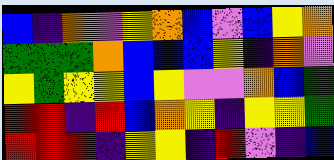[["blue", "indigo", "orange", "violet", "yellow", "orange", "blue", "violet", "blue", "yellow", "orange"], ["green", "green", "green", "orange", "blue", "blue", "blue", "yellow", "indigo", "orange", "violet"], ["yellow", "green", "yellow", "yellow", "blue", "yellow", "violet", "violet", "orange", "blue", "green"], ["red", "red", "indigo", "red", "blue", "orange", "yellow", "indigo", "yellow", "yellow", "green"], ["red", "red", "red", "indigo", "yellow", "yellow", "indigo", "red", "violet", "indigo", "blue"]]